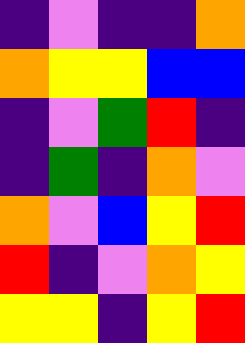[["indigo", "violet", "indigo", "indigo", "orange"], ["orange", "yellow", "yellow", "blue", "blue"], ["indigo", "violet", "green", "red", "indigo"], ["indigo", "green", "indigo", "orange", "violet"], ["orange", "violet", "blue", "yellow", "red"], ["red", "indigo", "violet", "orange", "yellow"], ["yellow", "yellow", "indigo", "yellow", "red"]]